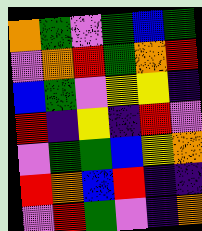[["orange", "green", "violet", "green", "blue", "green"], ["violet", "orange", "red", "green", "orange", "red"], ["blue", "green", "violet", "yellow", "yellow", "indigo"], ["red", "indigo", "yellow", "indigo", "red", "violet"], ["violet", "green", "green", "blue", "yellow", "orange"], ["red", "orange", "blue", "red", "indigo", "indigo"], ["violet", "red", "green", "violet", "indigo", "orange"]]